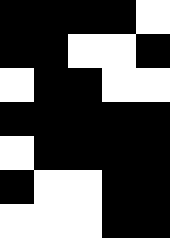[["black", "black", "black", "black", "white"], ["black", "black", "white", "white", "black"], ["white", "black", "black", "white", "white"], ["black", "black", "black", "black", "black"], ["white", "black", "black", "black", "black"], ["black", "white", "white", "black", "black"], ["white", "white", "white", "black", "black"]]